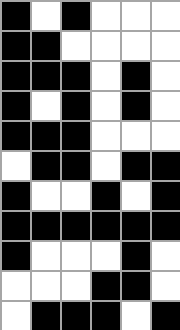[["black", "white", "black", "white", "white", "white"], ["black", "black", "white", "white", "white", "white"], ["black", "black", "black", "white", "black", "white"], ["black", "white", "black", "white", "black", "white"], ["black", "black", "black", "white", "white", "white"], ["white", "black", "black", "white", "black", "black"], ["black", "white", "white", "black", "white", "black"], ["black", "black", "black", "black", "black", "black"], ["black", "white", "white", "white", "black", "white"], ["white", "white", "white", "black", "black", "white"], ["white", "black", "black", "black", "white", "black"]]